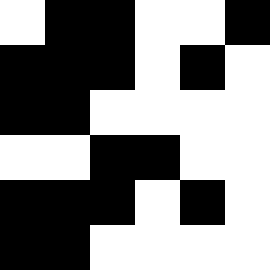[["white", "black", "black", "white", "white", "black"], ["black", "black", "black", "white", "black", "white"], ["black", "black", "white", "white", "white", "white"], ["white", "white", "black", "black", "white", "white"], ["black", "black", "black", "white", "black", "white"], ["black", "black", "white", "white", "white", "white"]]